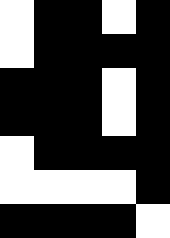[["white", "black", "black", "white", "black"], ["white", "black", "black", "black", "black"], ["black", "black", "black", "white", "black"], ["black", "black", "black", "white", "black"], ["white", "black", "black", "black", "black"], ["white", "white", "white", "white", "black"], ["black", "black", "black", "black", "white"]]